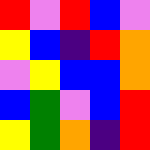[["red", "violet", "red", "blue", "violet"], ["yellow", "blue", "indigo", "red", "orange"], ["violet", "yellow", "blue", "blue", "orange"], ["blue", "green", "violet", "blue", "red"], ["yellow", "green", "orange", "indigo", "red"]]